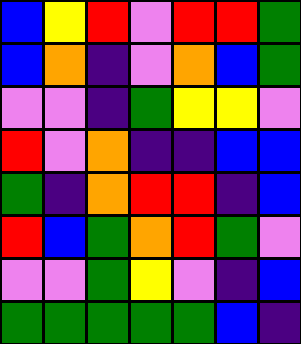[["blue", "yellow", "red", "violet", "red", "red", "green"], ["blue", "orange", "indigo", "violet", "orange", "blue", "green"], ["violet", "violet", "indigo", "green", "yellow", "yellow", "violet"], ["red", "violet", "orange", "indigo", "indigo", "blue", "blue"], ["green", "indigo", "orange", "red", "red", "indigo", "blue"], ["red", "blue", "green", "orange", "red", "green", "violet"], ["violet", "violet", "green", "yellow", "violet", "indigo", "blue"], ["green", "green", "green", "green", "green", "blue", "indigo"]]